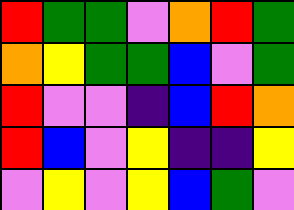[["red", "green", "green", "violet", "orange", "red", "green"], ["orange", "yellow", "green", "green", "blue", "violet", "green"], ["red", "violet", "violet", "indigo", "blue", "red", "orange"], ["red", "blue", "violet", "yellow", "indigo", "indigo", "yellow"], ["violet", "yellow", "violet", "yellow", "blue", "green", "violet"]]